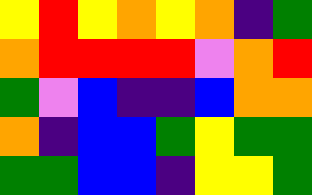[["yellow", "red", "yellow", "orange", "yellow", "orange", "indigo", "green"], ["orange", "red", "red", "red", "red", "violet", "orange", "red"], ["green", "violet", "blue", "indigo", "indigo", "blue", "orange", "orange"], ["orange", "indigo", "blue", "blue", "green", "yellow", "green", "green"], ["green", "green", "blue", "blue", "indigo", "yellow", "yellow", "green"]]